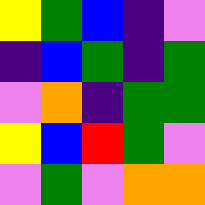[["yellow", "green", "blue", "indigo", "violet"], ["indigo", "blue", "green", "indigo", "green"], ["violet", "orange", "indigo", "green", "green"], ["yellow", "blue", "red", "green", "violet"], ["violet", "green", "violet", "orange", "orange"]]